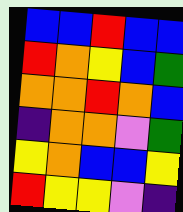[["blue", "blue", "red", "blue", "blue"], ["red", "orange", "yellow", "blue", "green"], ["orange", "orange", "red", "orange", "blue"], ["indigo", "orange", "orange", "violet", "green"], ["yellow", "orange", "blue", "blue", "yellow"], ["red", "yellow", "yellow", "violet", "indigo"]]